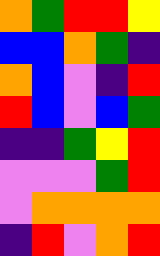[["orange", "green", "red", "red", "yellow"], ["blue", "blue", "orange", "green", "indigo"], ["orange", "blue", "violet", "indigo", "red"], ["red", "blue", "violet", "blue", "green"], ["indigo", "indigo", "green", "yellow", "red"], ["violet", "violet", "violet", "green", "red"], ["violet", "orange", "orange", "orange", "orange"], ["indigo", "red", "violet", "orange", "red"]]